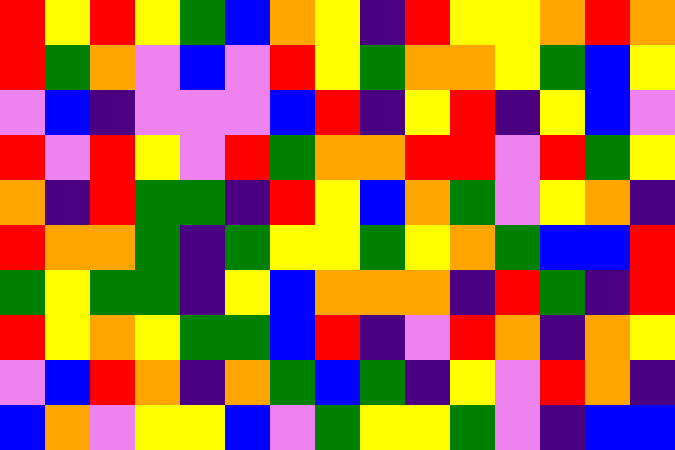[["red", "yellow", "red", "yellow", "green", "blue", "orange", "yellow", "indigo", "red", "yellow", "yellow", "orange", "red", "orange"], ["red", "green", "orange", "violet", "blue", "violet", "red", "yellow", "green", "orange", "orange", "yellow", "green", "blue", "yellow"], ["violet", "blue", "indigo", "violet", "violet", "violet", "blue", "red", "indigo", "yellow", "red", "indigo", "yellow", "blue", "violet"], ["red", "violet", "red", "yellow", "violet", "red", "green", "orange", "orange", "red", "red", "violet", "red", "green", "yellow"], ["orange", "indigo", "red", "green", "green", "indigo", "red", "yellow", "blue", "orange", "green", "violet", "yellow", "orange", "indigo"], ["red", "orange", "orange", "green", "indigo", "green", "yellow", "yellow", "green", "yellow", "orange", "green", "blue", "blue", "red"], ["green", "yellow", "green", "green", "indigo", "yellow", "blue", "orange", "orange", "orange", "indigo", "red", "green", "indigo", "red"], ["red", "yellow", "orange", "yellow", "green", "green", "blue", "red", "indigo", "violet", "red", "orange", "indigo", "orange", "yellow"], ["violet", "blue", "red", "orange", "indigo", "orange", "green", "blue", "green", "indigo", "yellow", "violet", "red", "orange", "indigo"], ["blue", "orange", "violet", "yellow", "yellow", "blue", "violet", "green", "yellow", "yellow", "green", "violet", "indigo", "blue", "blue"]]